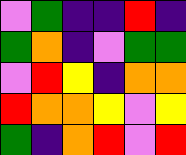[["violet", "green", "indigo", "indigo", "red", "indigo"], ["green", "orange", "indigo", "violet", "green", "green"], ["violet", "red", "yellow", "indigo", "orange", "orange"], ["red", "orange", "orange", "yellow", "violet", "yellow"], ["green", "indigo", "orange", "red", "violet", "red"]]